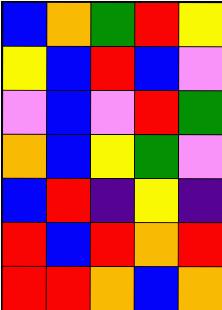[["blue", "orange", "green", "red", "yellow"], ["yellow", "blue", "red", "blue", "violet"], ["violet", "blue", "violet", "red", "green"], ["orange", "blue", "yellow", "green", "violet"], ["blue", "red", "indigo", "yellow", "indigo"], ["red", "blue", "red", "orange", "red"], ["red", "red", "orange", "blue", "orange"]]